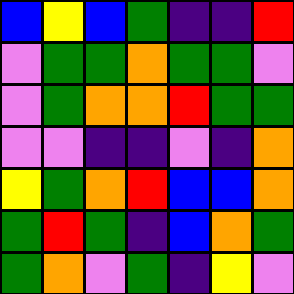[["blue", "yellow", "blue", "green", "indigo", "indigo", "red"], ["violet", "green", "green", "orange", "green", "green", "violet"], ["violet", "green", "orange", "orange", "red", "green", "green"], ["violet", "violet", "indigo", "indigo", "violet", "indigo", "orange"], ["yellow", "green", "orange", "red", "blue", "blue", "orange"], ["green", "red", "green", "indigo", "blue", "orange", "green"], ["green", "orange", "violet", "green", "indigo", "yellow", "violet"]]